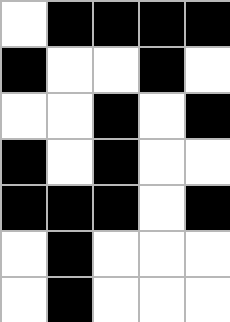[["white", "black", "black", "black", "black"], ["black", "white", "white", "black", "white"], ["white", "white", "black", "white", "black"], ["black", "white", "black", "white", "white"], ["black", "black", "black", "white", "black"], ["white", "black", "white", "white", "white"], ["white", "black", "white", "white", "white"]]